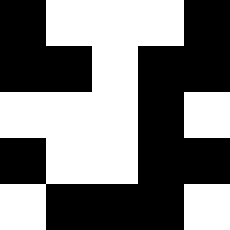[["black", "white", "white", "white", "black"], ["black", "black", "white", "black", "black"], ["white", "white", "white", "black", "white"], ["black", "white", "white", "black", "black"], ["white", "black", "black", "black", "white"]]